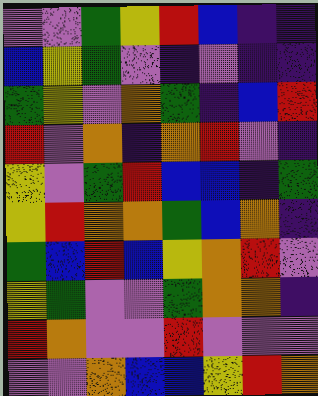[["violet", "violet", "green", "yellow", "red", "blue", "indigo", "indigo"], ["blue", "yellow", "green", "violet", "indigo", "violet", "indigo", "indigo"], ["green", "yellow", "violet", "orange", "green", "indigo", "blue", "red"], ["red", "violet", "orange", "indigo", "orange", "red", "violet", "indigo"], ["yellow", "violet", "green", "red", "blue", "blue", "indigo", "green"], ["yellow", "red", "orange", "orange", "green", "blue", "orange", "indigo"], ["green", "blue", "red", "blue", "yellow", "orange", "red", "violet"], ["yellow", "green", "violet", "violet", "green", "orange", "orange", "indigo"], ["red", "orange", "violet", "violet", "red", "violet", "violet", "violet"], ["violet", "violet", "orange", "blue", "blue", "yellow", "red", "orange"]]